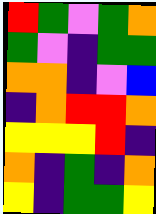[["red", "green", "violet", "green", "orange"], ["green", "violet", "indigo", "green", "green"], ["orange", "orange", "indigo", "violet", "blue"], ["indigo", "orange", "red", "red", "orange"], ["yellow", "yellow", "yellow", "red", "indigo"], ["orange", "indigo", "green", "indigo", "orange"], ["yellow", "indigo", "green", "green", "yellow"]]